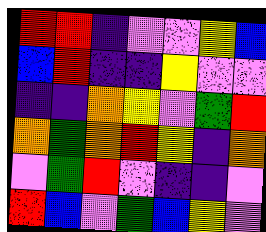[["red", "red", "indigo", "violet", "violet", "yellow", "blue"], ["blue", "red", "indigo", "indigo", "yellow", "violet", "violet"], ["indigo", "indigo", "orange", "yellow", "violet", "green", "red"], ["orange", "green", "orange", "red", "yellow", "indigo", "orange"], ["violet", "green", "red", "violet", "indigo", "indigo", "violet"], ["red", "blue", "violet", "green", "blue", "yellow", "violet"]]